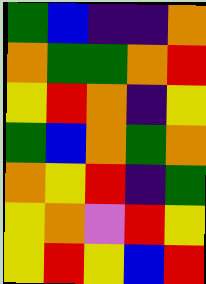[["green", "blue", "indigo", "indigo", "orange"], ["orange", "green", "green", "orange", "red"], ["yellow", "red", "orange", "indigo", "yellow"], ["green", "blue", "orange", "green", "orange"], ["orange", "yellow", "red", "indigo", "green"], ["yellow", "orange", "violet", "red", "yellow"], ["yellow", "red", "yellow", "blue", "red"]]